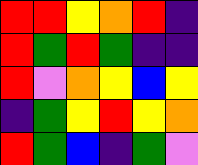[["red", "red", "yellow", "orange", "red", "indigo"], ["red", "green", "red", "green", "indigo", "indigo"], ["red", "violet", "orange", "yellow", "blue", "yellow"], ["indigo", "green", "yellow", "red", "yellow", "orange"], ["red", "green", "blue", "indigo", "green", "violet"]]